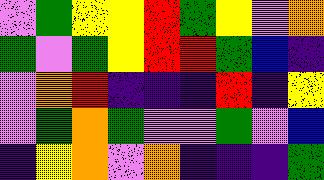[["violet", "green", "yellow", "yellow", "red", "green", "yellow", "violet", "orange"], ["green", "violet", "green", "yellow", "red", "red", "green", "blue", "indigo"], ["violet", "orange", "red", "indigo", "indigo", "indigo", "red", "indigo", "yellow"], ["violet", "green", "orange", "green", "violet", "violet", "green", "violet", "blue"], ["indigo", "yellow", "orange", "violet", "orange", "indigo", "indigo", "indigo", "green"]]